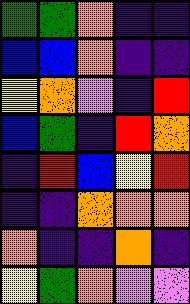[["green", "green", "orange", "indigo", "indigo"], ["blue", "blue", "orange", "indigo", "indigo"], ["yellow", "orange", "violet", "indigo", "red"], ["blue", "green", "indigo", "red", "orange"], ["indigo", "red", "blue", "yellow", "red"], ["indigo", "indigo", "orange", "orange", "orange"], ["orange", "indigo", "indigo", "orange", "indigo"], ["yellow", "green", "orange", "violet", "violet"]]